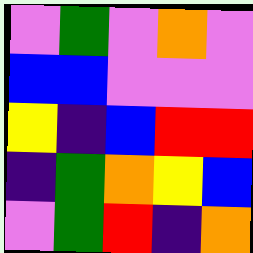[["violet", "green", "violet", "orange", "violet"], ["blue", "blue", "violet", "violet", "violet"], ["yellow", "indigo", "blue", "red", "red"], ["indigo", "green", "orange", "yellow", "blue"], ["violet", "green", "red", "indigo", "orange"]]